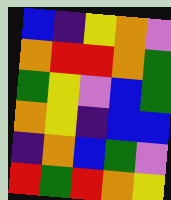[["blue", "indigo", "yellow", "orange", "violet"], ["orange", "red", "red", "orange", "green"], ["green", "yellow", "violet", "blue", "green"], ["orange", "yellow", "indigo", "blue", "blue"], ["indigo", "orange", "blue", "green", "violet"], ["red", "green", "red", "orange", "yellow"]]